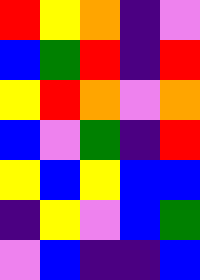[["red", "yellow", "orange", "indigo", "violet"], ["blue", "green", "red", "indigo", "red"], ["yellow", "red", "orange", "violet", "orange"], ["blue", "violet", "green", "indigo", "red"], ["yellow", "blue", "yellow", "blue", "blue"], ["indigo", "yellow", "violet", "blue", "green"], ["violet", "blue", "indigo", "indigo", "blue"]]